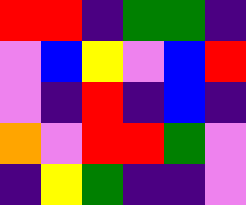[["red", "red", "indigo", "green", "green", "indigo"], ["violet", "blue", "yellow", "violet", "blue", "red"], ["violet", "indigo", "red", "indigo", "blue", "indigo"], ["orange", "violet", "red", "red", "green", "violet"], ["indigo", "yellow", "green", "indigo", "indigo", "violet"]]